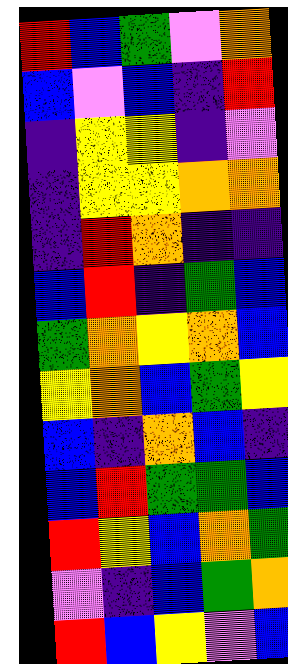[["red", "blue", "green", "violet", "orange"], ["blue", "violet", "blue", "indigo", "red"], ["indigo", "yellow", "yellow", "indigo", "violet"], ["indigo", "yellow", "yellow", "orange", "orange"], ["indigo", "red", "orange", "indigo", "indigo"], ["blue", "red", "indigo", "green", "blue"], ["green", "orange", "yellow", "orange", "blue"], ["yellow", "orange", "blue", "green", "yellow"], ["blue", "indigo", "orange", "blue", "indigo"], ["blue", "red", "green", "green", "blue"], ["red", "yellow", "blue", "orange", "green"], ["violet", "indigo", "blue", "green", "orange"], ["red", "blue", "yellow", "violet", "blue"]]